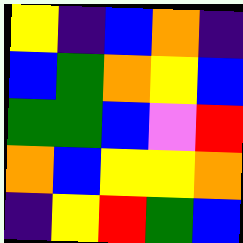[["yellow", "indigo", "blue", "orange", "indigo"], ["blue", "green", "orange", "yellow", "blue"], ["green", "green", "blue", "violet", "red"], ["orange", "blue", "yellow", "yellow", "orange"], ["indigo", "yellow", "red", "green", "blue"]]